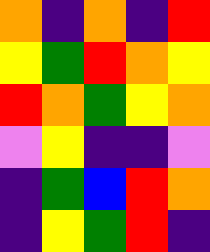[["orange", "indigo", "orange", "indigo", "red"], ["yellow", "green", "red", "orange", "yellow"], ["red", "orange", "green", "yellow", "orange"], ["violet", "yellow", "indigo", "indigo", "violet"], ["indigo", "green", "blue", "red", "orange"], ["indigo", "yellow", "green", "red", "indigo"]]